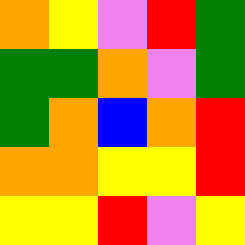[["orange", "yellow", "violet", "red", "green"], ["green", "green", "orange", "violet", "green"], ["green", "orange", "blue", "orange", "red"], ["orange", "orange", "yellow", "yellow", "red"], ["yellow", "yellow", "red", "violet", "yellow"]]